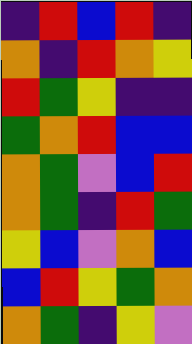[["indigo", "red", "blue", "red", "indigo"], ["orange", "indigo", "red", "orange", "yellow"], ["red", "green", "yellow", "indigo", "indigo"], ["green", "orange", "red", "blue", "blue"], ["orange", "green", "violet", "blue", "red"], ["orange", "green", "indigo", "red", "green"], ["yellow", "blue", "violet", "orange", "blue"], ["blue", "red", "yellow", "green", "orange"], ["orange", "green", "indigo", "yellow", "violet"]]